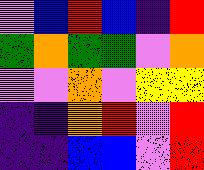[["violet", "blue", "red", "blue", "indigo", "red"], ["green", "orange", "green", "green", "violet", "orange"], ["violet", "violet", "orange", "violet", "yellow", "yellow"], ["indigo", "indigo", "orange", "red", "violet", "red"], ["indigo", "indigo", "blue", "blue", "violet", "red"]]